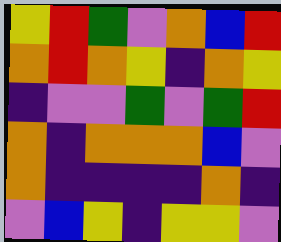[["yellow", "red", "green", "violet", "orange", "blue", "red"], ["orange", "red", "orange", "yellow", "indigo", "orange", "yellow"], ["indigo", "violet", "violet", "green", "violet", "green", "red"], ["orange", "indigo", "orange", "orange", "orange", "blue", "violet"], ["orange", "indigo", "indigo", "indigo", "indigo", "orange", "indigo"], ["violet", "blue", "yellow", "indigo", "yellow", "yellow", "violet"]]